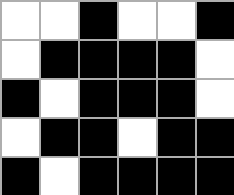[["white", "white", "black", "white", "white", "black"], ["white", "black", "black", "black", "black", "white"], ["black", "white", "black", "black", "black", "white"], ["white", "black", "black", "white", "black", "black"], ["black", "white", "black", "black", "black", "black"]]